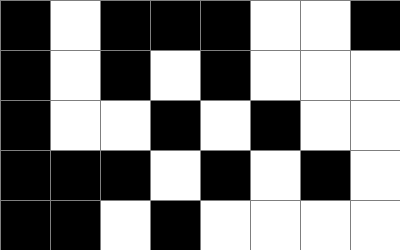[["black", "white", "black", "black", "black", "white", "white", "black"], ["black", "white", "black", "white", "black", "white", "white", "white"], ["black", "white", "white", "black", "white", "black", "white", "white"], ["black", "black", "black", "white", "black", "white", "black", "white"], ["black", "black", "white", "black", "white", "white", "white", "white"]]